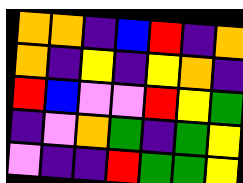[["orange", "orange", "indigo", "blue", "red", "indigo", "orange"], ["orange", "indigo", "yellow", "indigo", "yellow", "orange", "indigo"], ["red", "blue", "violet", "violet", "red", "yellow", "green"], ["indigo", "violet", "orange", "green", "indigo", "green", "yellow"], ["violet", "indigo", "indigo", "red", "green", "green", "yellow"]]